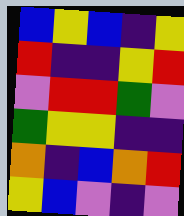[["blue", "yellow", "blue", "indigo", "yellow"], ["red", "indigo", "indigo", "yellow", "red"], ["violet", "red", "red", "green", "violet"], ["green", "yellow", "yellow", "indigo", "indigo"], ["orange", "indigo", "blue", "orange", "red"], ["yellow", "blue", "violet", "indigo", "violet"]]